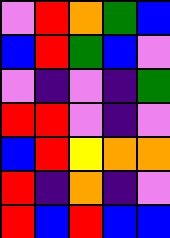[["violet", "red", "orange", "green", "blue"], ["blue", "red", "green", "blue", "violet"], ["violet", "indigo", "violet", "indigo", "green"], ["red", "red", "violet", "indigo", "violet"], ["blue", "red", "yellow", "orange", "orange"], ["red", "indigo", "orange", "indigo", "violet"], ["red", "blue", "red", "blue", "blue"]]